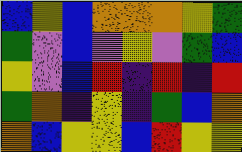[["blue", "yellow", "blue", "orange", "orange", "orange", "yellow", "green"], ["green", "violet", "blue", "violet", "yellow", "violet", "green", "blue"], ["yellow", "violet", "blue", "red", "indigo", "red", "indigo", "red"], ["green", "orange", "indigo", "yellow", "indigo", "green", "blue", "orange"], ["orange", "blue", "yellow", "yellow", "blue", "red", "yellow", "yellow"]]